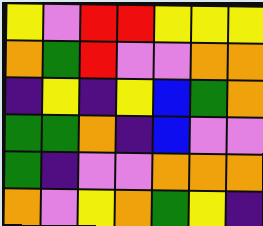[["yellow", "violet", "red", "red", "yellow", "yellow", "yellow"], ["orange", "green", "red", "violet", "violet", "orange", "orange"], ["indigo", "yellow", "indigo", "yellow", "blue", "green", "orange"], ["green", "green", "orange", "indigo", "blue", "violet", "violet"], ["green", "indigo", "violet", "violet", "orange", "orange", "orange"], ["orange", "violet", "yellow", "orange", "green", "yellow", "indigo"]]